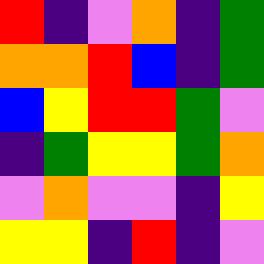[["red", "indigo", "violet", "orange", "indigo", "green"], ["orange", "orange", "red", "blue", "indigo", "green"], ["blue", "yellow", "red", "red", "green", "violet"], ["indigo", "green", "yellow", "yellow", "green", "orange"], ["violet", "orange", "violet", "violet", "indigo", "yellow"], ["yellow", "yellow", "indigo", "red", "indigo", "violet"]]